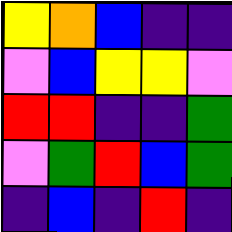[["yellow", "orange", "blue", "indigo", "indigo"], ["violet", "blue", "yellow", "yellow", "violet"], ["red", "red", "indigo", "indigo", "green"], ["violet", "green", "red", "blue", "green"], ["indigo", "blue", "indigo", "red", "indigo"]]